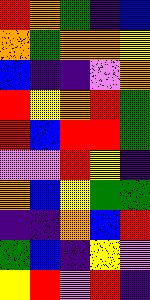[["red", "orange", "green", "indigo", "blue"], ["orange", "green", "orange", "orange", "yellow"], ["blue", "indigo", "indigo", "violet", "orange"], ["red", "yellow", "orange", "red", "green"], ["red", "blue", "red", "red", "green"], ["violet", "violet", "red", "yellow", "indigo"], ["orange", "blue", "yellow", "green", "green"], ["indigo", "indigo", "orange", "blue", "red"], ["green", "blue", "indigo", "yellow", "violet"], ["yellow", "red", "violet", "red", "indigo"]]